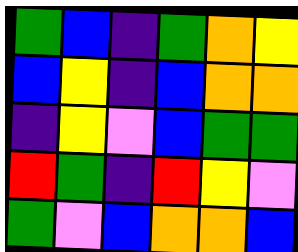[["green", "blue", "indigo", "green", "orange", "yellow"], ["blue", "yellow", "indigo", "blue", "orange", "orange"], ["indigo", "yellow", "violet", "blue", "green", "green"], ["red", "green", "indigo", "red", "yellow", "violet"], ["green", "violet", "blue", "orange", "orange", "blue"]]